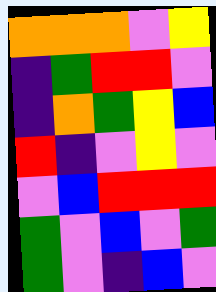[["orange", "orange", "orange", "violet", "yellow"], ["indigo", "green", "red", "red", "violet"], ["indigo", "orange", "green", "yellow", "blue"], ["red", "indigo", "violet", "yellow", "violet"], ["violet", "blue", "red", "red", "red"], ["green", "violet", "blue", "violet", "green"], ["green", "violet", "indigo", "blue", "violet"]]